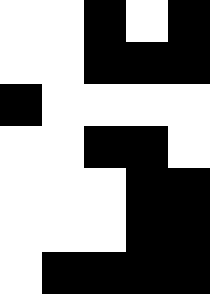[["white", "white", "black", "white", "black"], ["white", "white", "black", "black", "black"], ["black", "white", "white", "white", "white"], ["white", "white", "black", "black", "white"], ["white", "white", "white", "black", "black"], ["white", "white", "white", "black", "black"], ["white", "black", "black", "black", "black"]]